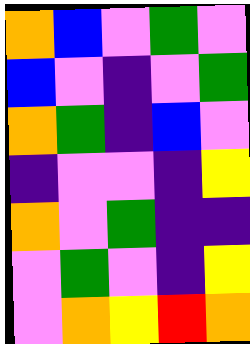[["orange", "blue", "violet", "green", "violet"], ["blue", "violet", "indigo", "violet", "green"], ["orange", "green", "indigo", "blue", "violet"], ["indigo", "violet", "violet", "indigo", "yellow"], ["orange", "violet", "green", "indigo", "indigo"], ["violet", "green", "violet", "indigo", "yellow"], ["violet", "orange", "yellow", "red", "orange"]]